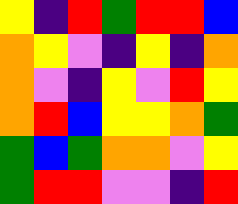[["yellow", "indigo", "red", "green", "red", "red", "blue"], ["orange", "yellow", "violet", "indigo", "yellow", "indigo", "orange"], ["orange", "violet", "indigo", "yellow", "violet", "red", "yellow"], ["orange", "red", "blue", "yellow", "yellow", "orange", "green"], ["green", "blue", "green", "orange", "orange", "violet", "yellow"], ["green", "red", "red", "violet", "violet", "indigo", "red"]]